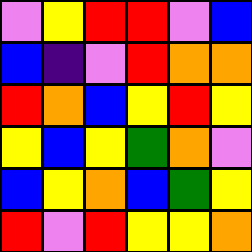[["violet", "yellow", "red", "red", "violet", "blue"], ["blue", "indigo", "violet", "red", "orange", "orange"], ["red", "orange", "blue", "yellow", "red", "yellow"], ["yellow", "blue", "yellow", "green", "orange", "violet"], ["blue", "yellow", "orange", "blue", "green", "yellow"], ["red", "violet", "red", "yellow", "yellow", "orange"]]